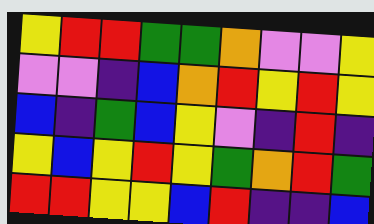[["yellow", "red", "red", "green", "green", "orange", "violet", "violet", "yellow"], ["violet", "violet", "indigo", "blue", "orange", "red", "yellow", "red", "yellow"], ["blue", "indigo", "green", "blue", "yellow", "violet", "indigo", "red", "indigo"], ["yellow", "blue", "yellow", "red", "yellow", "green", "orange", "red", "green"], ["red", "red", "yellow", "yellow", "blue", "red", "indigo", "indigo", "blue"]]